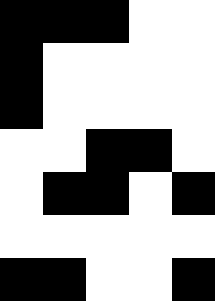[["black", "black", "black", "white", "white"], ["black", "white", "white", "white", "white"], ["black", "white", "white", "white", "white"], ["white", "white", "black", "black", "white"], ["white", "black", "black", "white", "black"], ["white", "white", "white", "white", "white"], ["black", "black", "white", "white", "black"]]